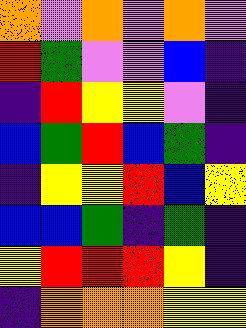[["orange", "violet", "orange", "violet", "orange", "violet"], ["red", "green", "violet", "violet", "blue", "indigo"], ["indigo", "red", "yellow", "yellow", "violet", "indigo"], ["blue", "green", "red", "blue", "green", "indigo"], ["indigo", "yellow", "yellow", "red", "blue", "yellow"], ["blue", "blue", "green", "indigo", "green", "indigo"], ["yellow", "red", "red", "red", "yellow", "indigo"], ["indigo", "orange", "orange", "orange", "yellow", "yellow"]]